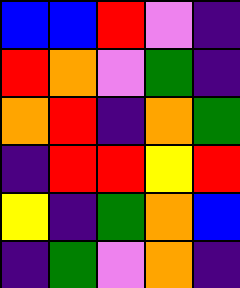[["blue", "blue", "red", "violet", "indigo"], ["red", "orange", "violet", "green", "indigo"], ["orange", "red", "indigo", "orange", "green"], ["indigo", "red", "red", "yellow", "red"], ["yellow", "indigo", "green", "orange", "blue"], ["indigo", "green", "violet", "orange", "indigo"]]